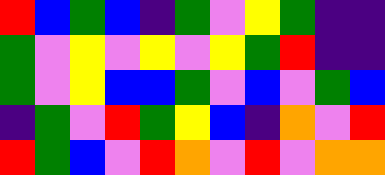[["red", "blue", "green", "blue", "indigo", "green", "violet", "yellow", "green", "indigo", "indigo"], ["green", "violet", "yellow", "violet", "yellow", "violet", "yellow", "green", "red", "indigo", "indigo"], ["green", "violet", "yellow", "blue", "blue", "green", "violet", "blue", "violet", "green", "blue"], ["indigo", "green", "violet", "red", "green", "yellow", "blue", "indigo", "orange", "violet", "red"], ["red", "green", "blue", "violet", "red", "orange", "violet", "red", "violet", "orange", "orange"]]